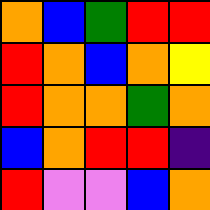[["orange", "blue", "green", "red", "red"], ["red", "orange", "blue", "orange", "yellow"], ["red", "orange", "orange", "green", "orange"], ["blue", "orange", "red", "red", "indigo"], ["red", "violet", "violet", "blue", "orange"]]